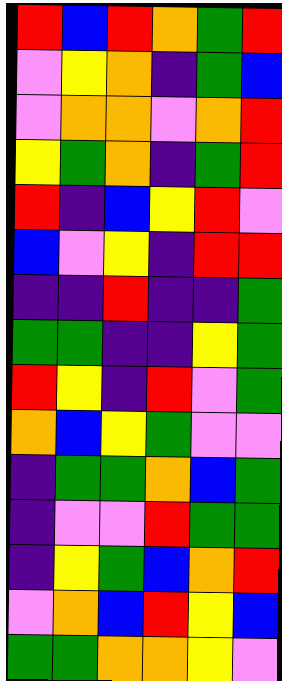[["red", "blue", "red", "orange", "green", "red"], ["violet", "yellow", "orange", "indigo", "green", "blue"], ["violet", "orange", "orange", "violet", "orange", "red"], ["yellow", "green", "orange", "indigo", "green", "red"], ["red", "indigo", "blue", "yellow", "red", "violet"], ["blue", "violet", "yellow", "indigo", "red", "red"], ["indigo", "indigo", "red", "indigo", "indigo", "green"], ["green", "green", "indigo", "indigo", "yellow", "green"], ["red", "yellow", "indigo", "red", "violet", "green"], ["orange", "blue", "yellow", "green", "violet", "violet"], ["indigo", "green", "green", "orange", "blue", "green"], ["indigo", "violet", "violet", "red", "green", "green"], ["indigo", "yellow", "green", "blue", "orange", "red"], ["violet", "orange", "blue", "red", "yellow", "blue"], ["green", "green", "orange", "orange", "yellow", "violet"]]